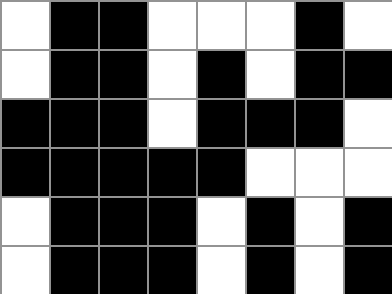[["white", "black", "black", "white", "white", "white", "black", "white"], ["white", "black", "black", "white", "black", "white", "black", "black"], ["black", "black", "black", "white", "black", "black", "black", "white"], ["black", "black", "black", "black", "black", "white", "white", "white"], ["white", "black", "black", "black", "white", "black", "white", "black"], ["white", "black", "black", "black", "white", "black", "white", "black"]]